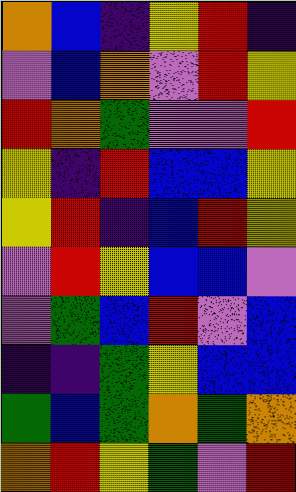[["orange", "blue", "indigo", "yellow", "red", "indigo"], ["violet", "blue", "orange", "violet", "red", "yellow"], ["red", "orange", "green", "violet", "violet", "red"], ["yellow", "indigo", "red", "blue", "blue", "yellow"], ["yellow", "red", "indigo", "blue", "red", "yellow"], ["violet", "red", "yellow", "blue", "blue", "violet"], ["violet", "green", "blue", "red", "violet", "blue"], ["indigo", "indigo", "green", "yellow", "blue", "blue"], ["green", "blue", "green", "orange", "green", "orange"], ["orange", "red", "yellow", "green", "violet", "red"]]